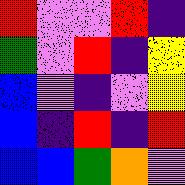[["red", "violet", "violet", "red", "indigo"], ["green", "violet", "red", "indigo", "yellow"], ["blue", "violet", "indigo", "violet", "yellow"], ["blue", "indigo", "red", "indigo", "red"], ["blue", "blue", "green", "orange", "violet"]]